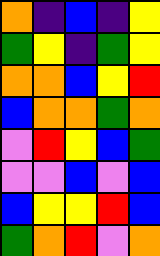[["orange", "indigo", "blue", "indigo", "yellow"], ["green", "yellow", "indigo", "green", "yellow"], ["orange", "orange", "blue", "yellow", "red"], ["blue", "orange", "orange", "green", "orange"], ["violet", "red", "yellow", "blue", "green"], ["violet", "violet", "blue", "violet", "blue"], ["blue", "yellow", "yellow", "red", "blue"], ["green", "orange", "red", "violet", "orange"]]